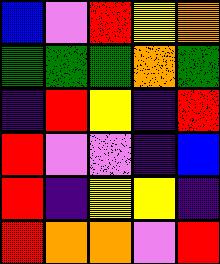[["blue", "violet", "red", "yellow", "orange"], ["green", "green", "green", "orange", "green"], ["indigo", "red", "yellow", "indigo", "red"], ["red", "violet", "violet", "indigo", "blue"], ["red", "indigo", "yellow", "yellow", "indigo"], ["red", "orange", "orange", "violet", "red"]]